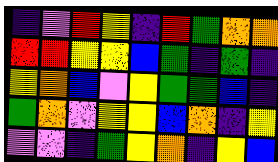[["indigo", "violet", "red", "yellow", "indigo", "red", "green", "orange", "orange"], ["red", "red", "yellow", "yellow", "blue", "green", "indigo", "green", "indigo"], ["yellow", "orange", "blue", "violet", "yellow", "green", "green", "blue", "indigo"], ["green", "orange", "violet", "yellow", "yellow", "blue", "orange", "indigo", "yellow"], ["violet", "violet", "indigo", "green", "yellow", "orange", "indigo", "yellow", "blue"]]